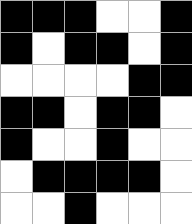[["black", "black", "black", "white", "white", "black"], ["black", "white", "black", "black", "white", "black"], ["white", "white", "white", "white", "black", "black"], ["black", "black", "white", "black", "black", "white"], ["black", "white", "white", "black", "white", "white"], ["white", "black", "black", "black", "black", "white"], ["white", "white", "black", "white", "white", "white"]]